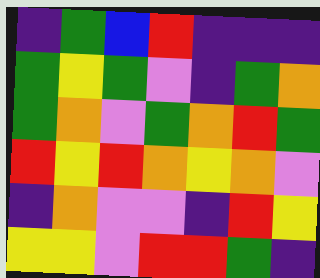[["indigo", "green", "blue", "red", "indigo", "indigo", "indigo"], ["green", "yellow", "green", "violet", "indigo", "green", "orange"], ["green", "orange", "violet", "green", "orange", "red", "green"], ["red", "yellow", "red", "orange", "yellow", "orange", "violet"], ["indigo", "orange", "violet", "violet", "indigo", "red", "yellow"], ["yellow", "yellow", "violet", "red", "red", "green", "indigo"]]